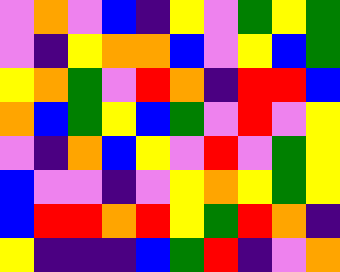[["violet", "orange", "violet", "blue", "indigo", "yellow", "violet", "green", "yellow", "green"], ["violet", "indigo", "yellow", "orange", "orange", "blue", "violet", "yellow", "blue", "green"], ["yellow", "orange", "green", "violet", "red", "orange", "indigo", "red", "red", "blue"], ["orange", "blue", "green", "yellow", "blue", "green", "violet", "red", "violet", "yellow"], ["violet", "indigo", "orange", "blue", "yellow", "violet", "red", "violet", "green", "yellow"], ["blue", "violet", "violet", "indigo", "violet", "yellow", "orange", "yellow", "green", "yellow"], ["blue", "red", "red", "orange", "red", "yellow", "green", "red", "orange", "indigo"], ["yellow", "indigo", "indigo", "indigo", "blue", "green", "red", "indigo", "violet", "orange"]]